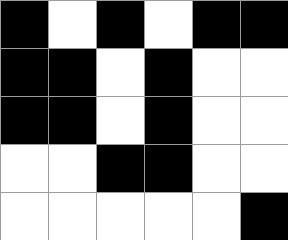[["black", "white", "black", "white", "black", "black"], ["black", "black", "white", "black", "white", "white"], ["black", "black", "white", "black", "white", "white"], ["white", "white", "black", "black", "white", "white"], ["white", "white", "white", "white", "white", "black"]]